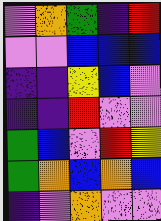[["violet", "orange", "green", "indigo", "red"], ["violet", "violet", "blue", "blue", "blue"], ["indigo", "indigo", "yellow", "blue", "violet"], ["indigo", "indigo", "red", "violet", "violet"], ["green", "blue", "violet", "red", "yellow"], ["green", "orange", "blue", "orange", "blue"], ["indigo", "violet", "orange", "violet", "violet"]]